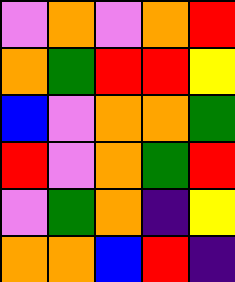[["violet", "orange", "violet", "orange", "red"], ["orange", "green", "red", "red", "yellow"], ["blue", "violet", "orange", "orange", "green"], ["red", "violet", "orange", "green", "red"], ["violet", "green", "orange", "indigo", "yellow"], ["orange", "orange", "blue", "red", "indigo"]]